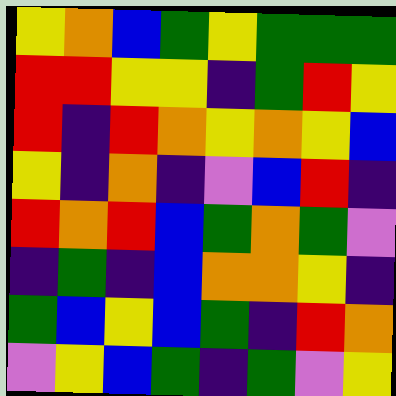[["yellow", "orange", "blue", "green", "yellow", "green", "green", "green"], ["red", "red", "yellow", "yellow", "indigo", "green", "red", "yellow"], ["red", "indigo", "red", "orange", "yellow", "orange", "yellow", "blue"], ["yellow", "indigo", "orange", "indigo", "violet", "blue", "red", "indigo"], ["red", "orange", "red", "blue", "green", "orange", "green", "violet"], ["indigo", "green", "indigo", "blue", "orange", "orange", "yellow", "indigo"], ["green", "blue", "yellow", "blue", "green", "indigo", "red", "orange"], ["violet", "yellow", "blue", "green", "indigo", "green", "violet", "yellow"]]